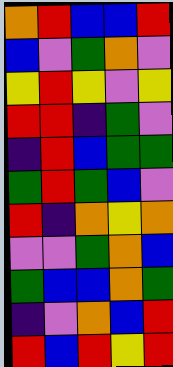[["orange", "red", "blue", "blue", "red"], ["blue", "violet", "green", "orange", "violet"], ["yellow", "red", "yellow", "violet", "yellow"], ["red", "red", "indigo", "green", "violet"], ["indigo", "red", "blue", "green", "green"], ["green", "red", "green", "blue", "violet"], ["red", "indigo", "orange", "yellow", "orange"], ["violet", "violet", "green", "orange", "blue"], ["green", "blue", "blue", "orange", "green"], ["indigo", "violet", "orange", "blue", "red"], ["red", "blue", "red", "yellow", "red"]]